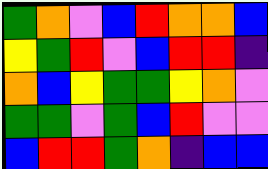[["green", "orange", "violet", "blue", "red", "orange", "orange", "blue"], ["yellow", "green", "red", "violet", "blue", "red", "red", "indigo"], ["orange", "blue", "yellow", "green", "green", "yellow", "orange", "violet"], ["green", "green", "violet", "green", "blue", "red", "violet", "violet"], ["blue", "red", "red", "green", "orange", "indigo", "blue", "blue"]]